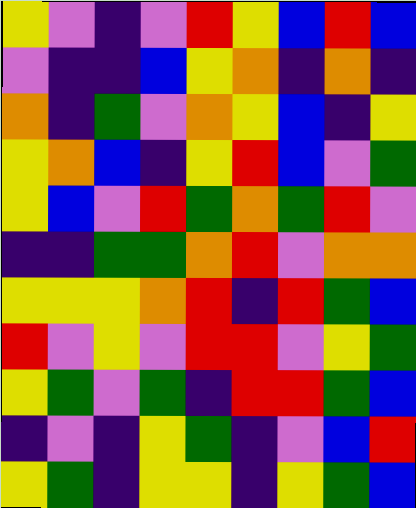[["yellow", "violet", "indigo", "violet", "red", "yellow", "blue", "red", "blue"], ["violet", "indigo", "indigo", "blue", "yellow", "orange", "indigo", "orange", "indigo"], ["orange", "indigo", "green", "violet", "orange", "yellow", "blue", "indigo", "yellow"], ["yellow", "orange", "blue", "indigo", "yellow", "red", "blue", "violet", "green"], ["yellow", "blue", "violet", "red", "green", "orange", "green", "red", "violet"], ["indigo", "indigo", "green", "green", "orange", "red", "violet", "orange", "orange"], ["yellow", "yellow", "yellow", "orange", "red", "indigo", "red", "green", "blue"], ["red", "violet", "yellow", "violet", "red", "red", "violet", "yellow", "green"], ["yellow", "green", "violet", "green", "indigo", "red", "red", "green", "blue"], ["indigo", "violet", "indigo", "yellow", "green", "indigo", "violet", "blue", "red"], ["yellow", "green", "indigo", "yellow", "yellow", "indigo", "yellow", "green", "blue"]]